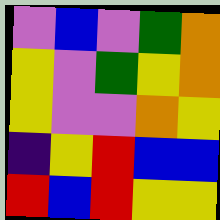[["violet", "blue", "violet", "green", "orange"], ["yellow", "violet", "green", "yellow", "orange"], ["yellow", "violet", "violet", "orange", "yellow"], ["indigo", "yellow", "red", "blue", "blue"], ["red", "blue", "red", "yellow", "yellow"]]